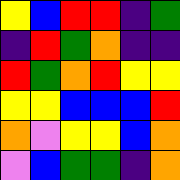[["yellow", "blue", "red", "red", "indigo", "green"], ["indigo", "red", "green", "orange", "indigo", "indigo"], ["red", "green", "orange", "red", "yellow", "yellow"], ["yellow", "yellow", "blue", "blue", "blue", "red"], ["orange", "violet", "yellow", "yellow", "blue", "orange"], ["violet", "blue", "green", "green", "indigo", "orange"]]